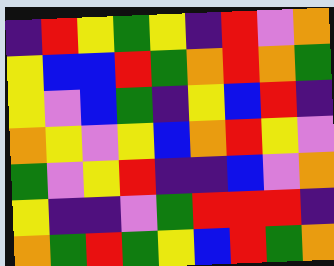[["indigo", "red", "yellow", "green", "yellow", "indigo", "red", "violet", "orange"], ["yellow", "blue", "blue", "red", "green", "orange", "red", "orange", "green"], ["yellow", "violet", "blue", "green", "indigo", "yellow", "blue", "red", "indigo"], ["orange", "yellow", "violet", "yellow", "blue", "orange", "red", "yellow", "violet"], ["green", "violet", "yellow", "red", "indigo", "indigo", "blue", "violet", "orange"], ["yellow", "indigo", "indigo", "violet", "green", "red", "red", "red", "indigo"], ["orange", "green", "red", "green", "yellow", "blue", "red", "green", "orange"]]